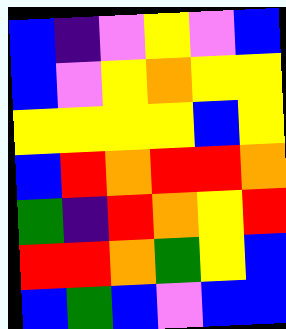[["blue", "indigo", "violet", "yellow", "violet", "blue"], ["blue", "violet", "yellow", "orange", "yellow", "yellow"], ["yellow", "yellow", "yellow", "yellow", "blue", "yellow"], ["blue", "red", "orange", "red", "red", "orange"], ["green", "indigo", "red", "orange", "yellow", "red"], ["red", "red", "orange", "green", "yellow", "blue"], ["blue", "green", "blue", "violet", "blue", "blue"]]